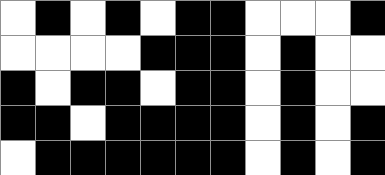[["white", "black", "white", "black", "white", "black", "black", "white", "white", "white", "black"], ["white", "white", "white", "white", "black", "black", "black", "white", "black", "white", "white"], ["black", "white", "black", "black", "white", "black", "black", "white", "black", "white", "white"], ["black", "black", "white", "black", "black", "black", "black", "white", "black", "white", "black"], ["white", "black", "black", "black", "black", "black", "black", "white", "black", "white", "black"]]